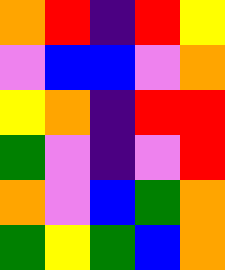[["orange", "red", "indigo", "red", "yellow"], ["violet", "blue", "blue", "violet", "orange"], ["yellow", "orange", "indigo", "red", "red"], ["green", "violet", "indigo", "violet", "red"], ["orange", "violet", "blue", "green", "orange"], ["green", "yellow", "green", "blue", "orange"]]